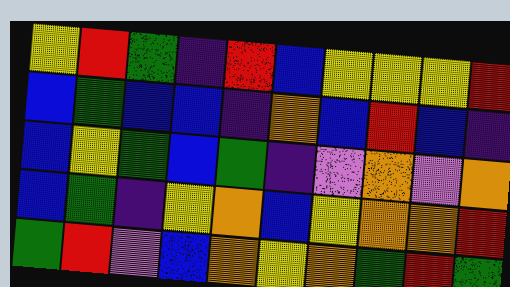[["yellow", "red", "green", "indigo", "red", "blue", "yellow", "yellow", "yellow", "red"], ["blue", "green", "blue", "blue", "indigo", "orange", "blue", "red", "blue", "indigo"], ["blue", "yellow", "green", "blue", "green", "indigo", "violet", "orange", "violet", "orange"], ["blue", "green", "indigo", "yellow", "orange", "blue", "yellow", "orange", "orange", "red"], ["green", "red", "violet", "blue", "orange", "yellow", "orange", "green", "red", "green"]]